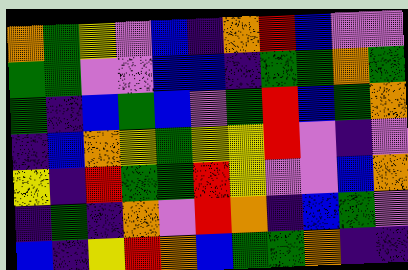[["orange", "green", "yellow", "violet", "blue", "indigo", "orange", "red", "blue", "violet", "violet"], ["green", "green", "violet", "violet", "blue", "blue", "indigo", "green", "green", "orange", "green"], ["green", "indigo", "blue", "green", "blue", "violet", "green", "red", "blue", "green", "orange"], ["indigo", "blue", "orange", "yellow", "green", "yellow", "yellow", "red", "violet", "indigo", "violet"], ["yellow", "indigo", "red", "green", "green", "red", "yellow", "violet", "violet", "blue", "orange"], ["indigo", "green", "indigo", "orange", "violet", "red", "orange", "indigo", "blue", "green", "violet"], ["blue", "indigo", "yellow", "red", "orange", "blue", "green", "green", "orange", "indigo", "indigo"]]